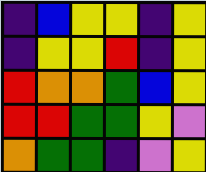[["indigo", "blue", "yellow", "yellow", "indigo", "yellow"], ["indigo", "yellow", "yellow", "red", "indigo", "yellow"], ["red", "orange", "orange", "green", "blue", "yellow"], ["red", "red", "green", "green", "yellow", "violet"], ["orange", "green", "green", "indigo", "violet", "yellow"]]